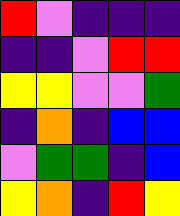[["red", "violet", "indigo", "indigo", "indigo"], ["indigo", "indigo", "violet", "red", "red"], ["yellow", "yellow", "violet", "violet", "green"], ["indigo", "orange", "indigo", "blue", "blue"], ["violet", "green", "green", "indigo", "blue"], ["yellow", "orange", "indigo", "red", "yellow"]]